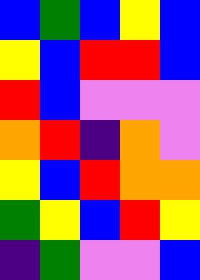[["blue", "green", "blue", "yellow", "blue"], ["yellow", "blue", "red", "red", "blue"], ["red", "blue", "violet", "violet", "violet"], ["orange", "red", "indigo", "orange", "violet"], ["yellow", "blue", "red", "orange", "orange"], ["green", "yellow", "blue", "red", "yellow"], ["indigo", "green", "violet", "violet", "blue"]]